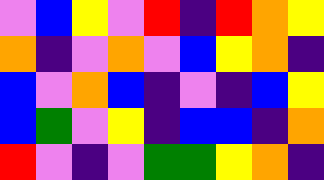[["violet", "blue", "yellow", "violet", "red", "indigo", "red", "orange", "yellow"], ["orange", "indigo", "violet", "orange", "violet", "blue", "yellow", "orange", "indigo"], ["blue", "violet", "orange", "blue", "indigo", "violet", "indigo", "blue", "yellow"], ["blue", "green", "violet", "yellow", "indigo", "blue", "blue", "indigo", "orange"], ["red", "violet", "indigo", "violet", "green", "green", "yellow", "orange", "indigo"]]